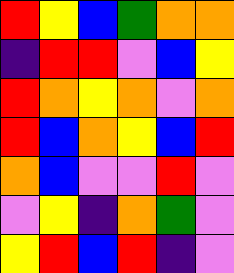[["red", "yellow", "blue", "green", "orange", "orange"], ["indigo", "red", "red", "violet", "blue", "yellow"], ["red", "orange", "yellow", "orange", "violet", "orange"], ["red", "blue", "orange", "yellow", "blue", "red"], ["orange", "blue", "violet", "violet", "red", "violet"], ["violet", "yellow", "indigo", "orange", "green", "violet"], ["yellow", "red", "blue", "red", "indigo", "violet"]]